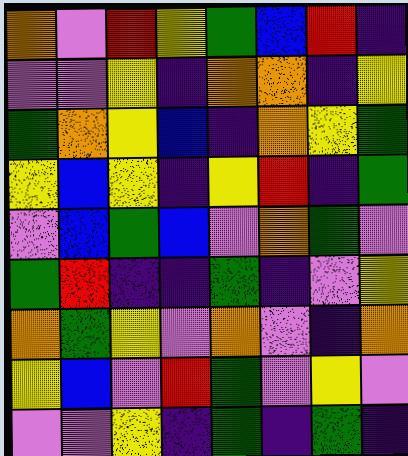[["orange", "violet", "red", "yellow", "green", "blue", "red", "indigo"], ["violet", "violet", "yellow", "indigo", "orange", "orange", "indigo", "yellow"], ["green", "orange", "yellow", "blue", "indigo", "orange", "yellow", "green"], ["yellow", "blue", "yellow", "indigo", "yellow", "red", "indigo", "green"], ["violet", "blue", "green", "blue", "violet", "orange", "green", "violet"], ["green", "red", "indigo", "indigo", "green", "indigo", "violet", "yellow"], ["orange", "green", "yellow", "violet", "orange", "violet", "indigo", "orange"], ["yellow", "blue", "violet", "red", "green", "violet", "yellow", "violet"], ["violet", "violet", "yellow", "indigo", "green", "indigo", "green", "indigo"]]